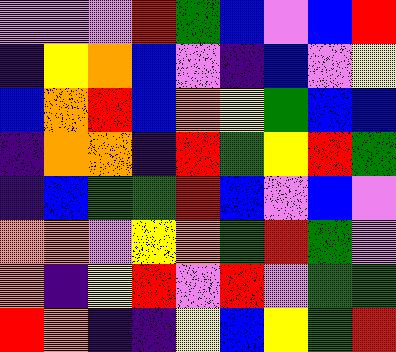[["violet", "violet", "violet", "red", "green", "blue", "violet", "blue", "red"], ["indigo", "yellow", "orange", "blue", "violet", "indigo", "blue", "violet", "yellow"], ["blue", "orange", "red", "blue", "orange", "yellow", "green", "blue", "blue"], ["indigo", "orange", "orange", "indigo", "red", "green", "yellow", "red", "green"], ["indigo", "blue", "green", "green", "red", "blue", "violet", "blue", "violet"], ["orange", "orange", "violet", "yellow", "orange", "green", "red", "green", "violet"], ["orange", "indigo", "yellow", "red", "violet", "red", "violet", "green", "green"], ["red", "orange", "indigo", "indigo", "yellow", "blue", "yellow", "green", "red"]]